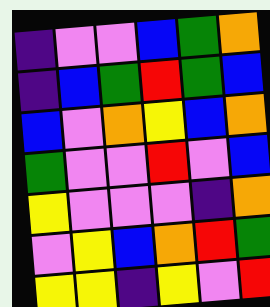[["indigo", "violet", "violet", "blue", "green", "orange"], ["indigo", "blue", "green", "red", "green", "blue"], ["blue", "violet", "orange", "yellow", "blue", "orange"], ["green", "violet", "violet", "red", "violet", "blue"], ["yellow", "violet", "violet", "violet", "indigo", "orange"], ["violet", "yellow", "blue", "orange", "red", "green"], ["yellow", "yellow", "indigo", "yellow", "violet", "red"]]